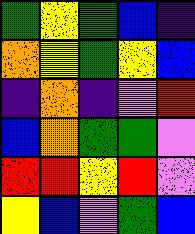[["green", "yellow", "green", "blue", "indigo"], ["orange", "yellow", "green", "yellow", "blue"], ["indigo", "orange", "indigo", "violet", "red"], ["blue", "orange", "green", "green", "violet"], ["red", "red", "yellow", "red", "violet"], ["yellow", "blue", "violet", "green", "blue"]]